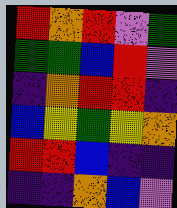[["red", "orange", "red", "violet", "green"], ["green", "green", "blue", "red", "violet"], ["indigo", "orange", "red", "red", "indigo"], ["blue", "yellow", "green", "yellow", "orange"], ["red", "red", "blue", "indigo", "indigo"], ["indigo", "indigo", "orange", "blue", "violet"]]